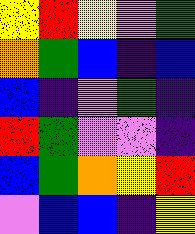[["yellow", "red", "yellow", "violet", "green"], ["orange", "green", "blue", "indigo", "blue"], ["blue", "indigo", "violet", "green", "indigo"], ["red", "green", "violet", "violet", "indigo"], ["blue", "green", "orange", "yellow", "red"], ["violet", "blue", "blue", "indigo", "yellow"]]